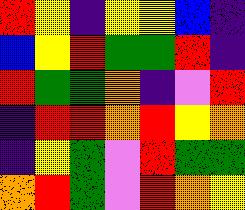[["red", "yellow", "indigo", "yellow", "yellow", "blue", "indigo"], ["blue", "yellow", "red", "green", "green", "red", "indigo"], ["red", "green", "green", "orange", "indigo", "violet", "red"], ["indigo", "red", "red", "orange", "red", "yellow", "orange"], ["indigo", "yellow", "green", "violet", "red", "green", "green"], ["orange", "red", "green", "violet", "red", "orange", "yellow"]]